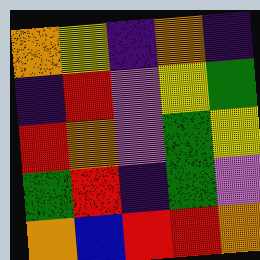[["orange", "yellow", "indigo", "orange", "indigo"], ["indigo", "red", "violet", "yellow", "green"], ["red", "orange", "violet", "green", "yellow"], ["green", "red", "indigo", "green", "violet"], ["orange", "blue", "red", "red", "orange"]]